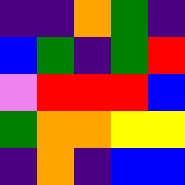[["indigo", "indigo", "orange", "green", "indigo"], ["blue", "green", "indigo", "green", "red"], ["violet", "red", "red", "red", "blue"], ["green", "orange", "orange", "yellow", "yellow"], ["indigo", "orange", "indigo", "blue", "blue"]]